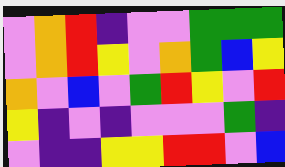[["violet", "orange", "red", "indigo", "violet", "violet", "green", "green", "green"], ["violet", "orange", "red", "yellow", "violet", "orange", "green", "blue", "yellow"], ["orange", "violet", "blue", "violet", "green", "red", "yellow", "violet", "red"], ["yellow", "indigo", "violet", "indigo", "violet", "violet", "violet", "green", "indigo"], ["violet", "indigo", "indigo", "yellow", "yellow", "red", "red", "violet", "blue"]]